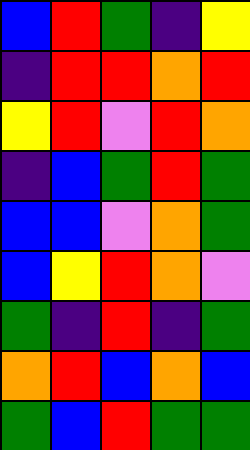[["blue", "red", "green", "indigo", "yellow"], ["indigo", "red", "red", "orange", "red"], ["yellow", "red", "violet", "red", "orange"], ["indigo", "blue", "green", "red", "green"], ["blue", "blue", "violet", "orange", "green"], ["blue", "yellow", "red", "orange", "violet"], ["green", "indigo", "red", "indigo", "green"], ["orange", "red", "blue", "orange", "blue"], ["green", "blue", "red", "green", "green"]]